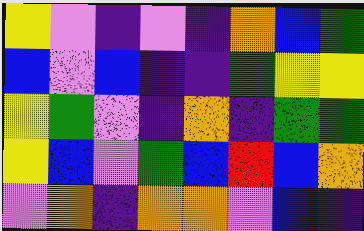[["yellow", "violet", "indigo", "violet", "indigo", "orange", "blue", "green"], ["blue", "violet", "blue", "indigo", "indigo", "green", "yellow", "yellow"], ["yellow", "green", "violet", "indigo", "orange", "indigo", "green", "green"], ["yellow", "blue", "violet", "green", "blue", "red", "blue", "orange"], ["violet", "orange", "indigo", "orange", "orange", "violet", "blue", "indigo"]]